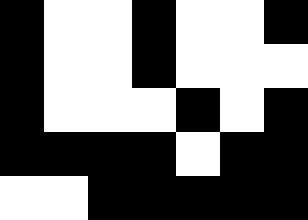[["black", "white", "white", "black", "white", "white", "black"], ["black", "white", "white", "black", "white", "white", "white"], ["black", "white", "white", "white", "black", "white", "black"], ["black", "black", "black", "black", "white", "black", "black"], ["white", "white", "black", "black", "black", "black", "black"]]